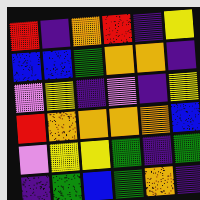[["red", "indigo", "orange", "red", "indigo", "yellow"], ["blue", "blue", "green", "orange", "orange", "indigo"], ["violet", "yellow", "indigo", "violet", "indigo", "yellow"], ["red", "orange", "orange", "orange", "orange", "blue"], ["violet", "yellow", "yellow", "green", "indigo", "green"], ["indigo", "green", "blue", "green", "orange", "indigo"]]